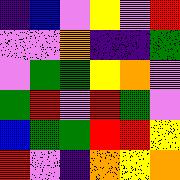[["indigo", "blue", "violet", "yellow", "violet", "red"], ["violet", "violet", "orange", "indigo", "indigo", "green"], ["violet", "green", "green", "yellow", "orange", "violet"], ["green", "red", "violet", "red", "green", "violet"], ["blue", "green", "green", "red", "red", "yellow"], ["red", "violet", "indigo", "orange", "yellow", "orange"]]